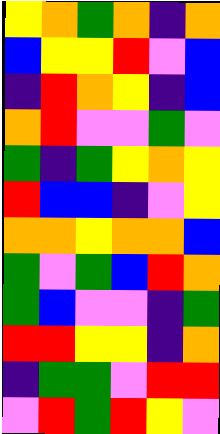[["yellow", "orange", "green", "orange", "indigo", "orange"], ["blue", "yellow", "yellow", "red", "violet", "blue"], ["indigo", "red", "orange", "yellow", "indigo", "blue"], ["orange", "red", "violet", "violet", "green", "violet"], ["green", "indigo", "green", "yellow", "orange", "yellow"], ["red", "blue", "blue", "indigo", "violet", "yellow"], ["orange", "orange", "yellow", "orange", "orange", "blue"], ["green", "violet", "green", "blue", "red", "orange"], ["green", "blue", "violet", "violet", "indigo", "green"], ["red", "red", "yellow", "yellow", "indigo", "orange"], ["indigo", "green", "green", "violet", "red", "red"], ["violet", "red", "green", "red", "yellow", "violet"]]